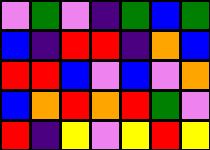[["violet", "green", "violet", "indigo", "green", "blue", "green"], ["blue", "indigo", "red", "red", "indigo", "orange", "blue"], ["red", "red", "blue", "violet", "blue", "violet", "orange"], ["blue", "orange", "red", "orange", "red", "green", "violet"], ["red", "indigo", "yellow", "violet", "yellow", "red", "yellow"]]